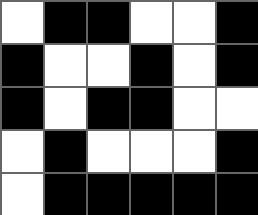[["white", "black", "black", "white", "white", "black"], ["black", "white", "white", "black", "white", "black"], ["black", "white", "black", "black", "white", "white"], ["white", "black", "white", "white", "white", "black"], ["white", "black", "black", "black", "black", "black"]]